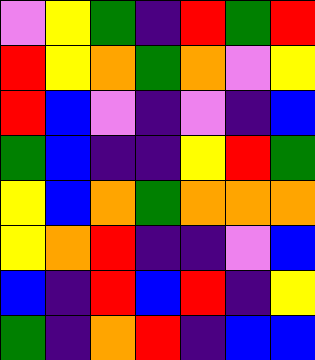[["violet", "yellow", "green", "indigo", "red", "green", "red"], ["red", "yellow", "orange", "green", "orange", "violet", "yellow"], ["red", "blue", "violet", "indigo", "violet", "indigo", "blue"], ["green", "blue", "indigo", "indigo", "yellow", "red", "green"], ["yellow", "blue", "orange", "green", "orange", "orange", "orange"], ["yellow", "orange", "red", "indigo", "indigo", "violet", "blue"], ["blue", "indigo", "red", "blue", "red", "indigo", "yellow"], ["green", "indigo", "orange", "red", "indigo", "blue", "blue"]]